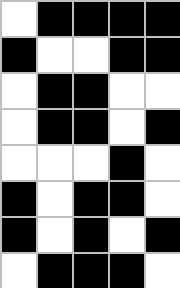[["white", "black", "black", "black", "black"], ["black", "white", "white", "black", "black"], ["white", "black", "black", "white", "white"], ["white", "black", "black", "white", "black"], ["white", "white", "white", "black", "white"], ["black", "white", "black", "black", "white"], ["black", "white", "black", "white", "black"], ["white", "black", "black", "black", "white"]]